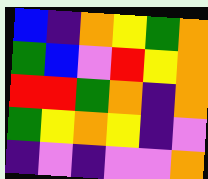[["blue", "indigo", "orange", "yellow", "green", "orange"], ["green", "blue", "violet", "red", "yellow", "orange"], ["red", "red", "green", "orange", "indigo", "orange"], ["green", "yellow", "orange", "yellow", "indigo", "violet"], ["indigo", "violet", "indigo", "violet", "violet", "orange"]]